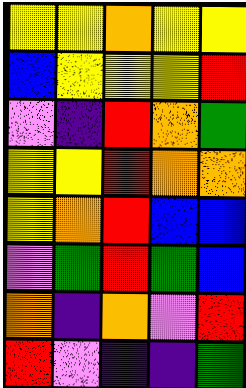[["yellow", "yellow", "orange", "yellow", "yellow"], ["blue", "yellow", "yellow", "yellow", "red"], ["violet", "indigo", "red", "orange", "green"], ["yellow", "yellow", "red", "orange", "orange"], ["yellow", "orange", "red", "blue", "blue"], ["violet", "green", "red", "green", "blue"], ["orange", "indigo", "orange", "violet", "red"], ["red", "violet", "indigo", "indigo", "green"]]